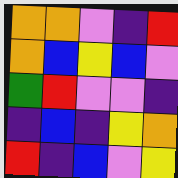[["orange", "orange", "violet", "indigo", "red"], ["orange", "blue", "yellow", "blue", "violet"], ["green", "red", "violet", "violet", "indigo"], ["indigo", "blue", "indigo", "yellow", "orange"], ["red", "indigo", "blue", "violet", "yellow"]]